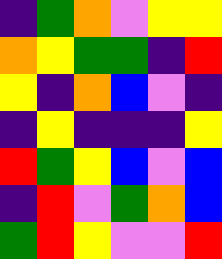[["indigo", "green", "orange", "violet", "yellow", "yellow"], ["orange", "yellow", "green", "green", "indigo", "red"], ["yellow", "indigo", "orange", "blue", "violet", "indigo"], ["indigo", "yellow", "indigo", "indigo", "indigo", "yellow"], ["red", "green", "yellow", "blue", "violet", "blue"], ["indigo", "red", "violet", "green", "orange", "blue"], ["green", "red", "yellow", "violet", "violet", "red"]]